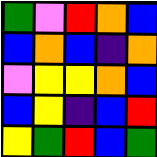[["green", "violet", "red", "orange", "blue"], ["blue", "orange", "blue", "indigo", "orange"], ["violet", "yellow", "yellow", "orange", "blue"], ["blue", "yellow", "indigo", "blue", "red"], ["yellow", "green", "red", "blue", "green"]]